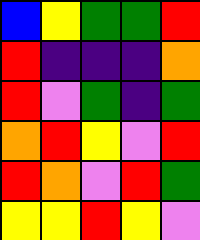[["blue", "yellow", "green", "green", "red"], ["red", "indigo", "indigo", "indigo", "orange"], ["red", "violet", "green", "indigo", "green"], ["orange", "red", "yellow", "violet", "red"], ["red", "orange", "violet", "red", "green"], ["yellow", "yellow", "red", "yellow", "violet"]]